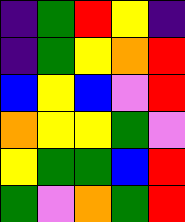[["indigo", "green", "red", "yellow", "indigo"], ["indigo", "green", "yellow", "orange", "red"], ["blue", "yellow", "blue", "violet", "red"], ["orange", "yellow", "yellow", "green", "violet"], ["yellow", "green", "green", "blue", "red"], ["green", "violet", "orange", "green", "red"]]